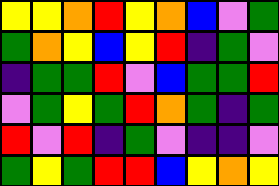[["yellow", "yellow", "orange", "red", "yellow", "orange", "blue", "violet", "green"], ["green", "orange", "yellow", "blue", "yellow", "red", "indigo", "green", "violet"], ["indigo", "green", "green", "red", "violet", "blue", "green", "green", "red"], ["violet", "green", "yellow", "green", "red", "orange", "green", "indigo", "green"], ["red", "violet", "red", "indigo", "green", "violet", "indigo", "indigo", "violet"], ["green", "yellow", "green", "red", "red", "blue", "yellow", "orange", "yellow"]]